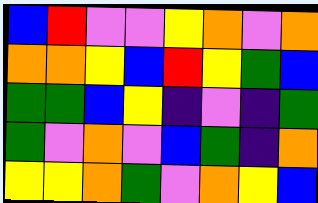[["blue", "red", "violet", "violet", "yellow", "orange", "violet", "orange"], ["orange", "orange", "yellow", "blue", "red", "yellow", "green", "blue"], ["green", "green", "blue", "yellow", "indigo", "violet", "indigo", "green"], ["green", "violet", "orange", "violet", "blue", "green", "indigo", "orange"], ["yellow", "yellow", "orange", "green", "violet", "orange", "yellow", "blue"]]